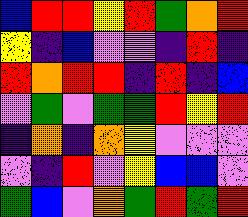[["blue", "red", "red", "yellow", "red", "green", "orange", "red"], ["yellow", "indigo", "blue", "violet", "violet", "indigo", "red", "indigo"], ["red", "orange", "red", "red", "indigo", "red", "indigo", "blue"], ["violet", "green", "violet", "green", "green", "red", "yellow", "red"], ["indigo", "orange", "indigo", "orange", "yellow", "violet", "violet", "violet"], ["violet", "indigo", "red", "violet", "yellow", "blue", "blue", "violet"], ["green", "blue", "violet", "orange", "green", "red", "green", "red"]]